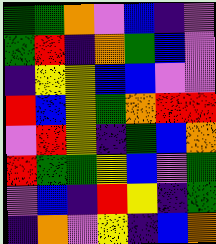[["green", "green", "orange", "violet", "blue", "indigo", "violet"], ["green", "red", "indigo", "orange", "green", "blue", "violet"], ["indigo", "yellow", "yellow", "blue", "blue", "violet", "violet"], ["red", "blue", "yellow", "green", "orange", "red", "red"], ["violet", "red", "yellow", "indigo", "green", "blue", "orange"], ["red", "green", "green", "yellow", "blue", "violet", "green"], ["violet", "blue", "indigo", "red", "yellow", "indigo", "green"], ["indigo", "orange", "violet", "yellow", "indigo", "blue", "orange"]]